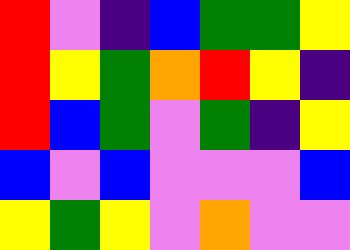[["red", "violet", "indigo", "blue", "green", "green", "yellow"], ["red", "yellow", "green", "orange", "red", "yellow", "indigo"], ["red", "blue", "green", "violet", "green", "indigo", "yellow"], ["blue", "violet", "blue", "violet", "violet", "violet", "blue"], ["yellow", "green", "yellow", "violet", "orange", "violet", "violet"]]